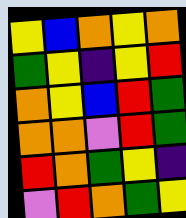[["yellow", "blue", "orange", "yellow", "orange"], ["green", "yellow", "indigo", "yellow", "red"], ["orange", "yellow", "blue", "red", "green"], ["orange", "orange", "violet", "red", "green"], ["red", "orange", "green", "yellow", "indigo"], ["violet", "red", "orange", "green", "yellow"]]